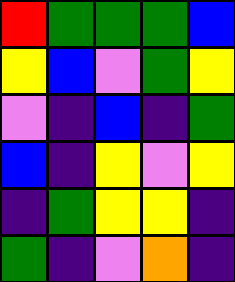[["red", "green", "green", "green", "blue"], ["yellow", "blue", "violet", "green", "yellow"], ["violet", "indigo", "blue", "indigo", "green"], ["blue", "indigo", "yellow", "violet", "yellow"], ["indigo", "green", "yellow", "yellow", "indigo"], ["green", "indigo", "violet", "orange", "indigo"]]